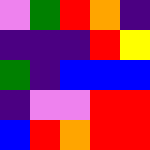[["violet", "green", "red", "orange", "indigo"], ["indigo", "indigo", "indigo", "red", "yellow"], ["green", "indigo", "blue", "blue", "blue"], ["indigo", "violet", "violet", "red", "red"], ["blue", "red", "orange", "red", "red"]]